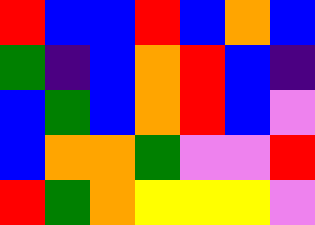[["red", "blue", "blue", "red", "blue", "orange", "blue"], ["green", "indigo", "blue", "orange", "red", "blue", "indigo"], ["blue", "green", "blue", "orange", "red", "blue", "violet"], ["blue", "orange", "orange", "green", "violet", "violet", "red"], ["red", "green", "orange", "yellow", "yellow", "yellow", "violet"]]